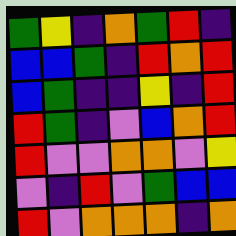[["green", "yellow", "indigo", "orange", "green", "red", "indigo"], ["blue", "blue", "green", "indigo", "red", "orange", "red"], ["blue", "green", "indigo", "indigo", "yellow", "indigo", "red"], ["red", "green", "indigo", "violet", "blue", "orange", "red"], ["red", "violet", "violet", "orange", "orange", "violet", "yellow"], ["violet", "indigo", "red", "violet", "green", "blue", "blue"], ["red", "violet", "orange", "orange", "orange", "indigo", "orange"]]